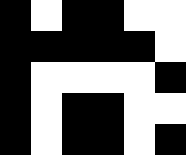[["black", "white", "black", "black", "white", "white"], ["black", "black", "black", "black", "black", "white"], ["black", "white", "white", "white", "white", "black"], ["black", "white", "black", "black", "white", "white"], ["black", "white", "black", "black", "white", "black"]]